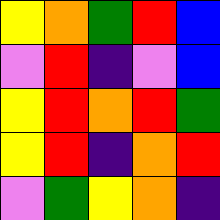[["yellow", "orange", "green", "red", "blue"], ["violet", "red", "indigo", "violet", "blue"], ["yellow", "red", "orange", "red", "green"], ["yellow", "red", "indigo", "orange", "red"], ["violet", "green", "yellow", "orange", "indigo"]]